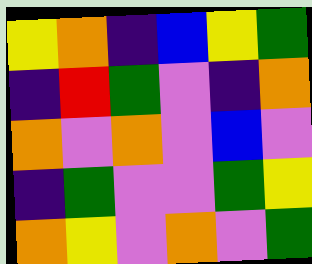[["yellow", "orange", "indigo", "blue", "yellow", "green"], ["indigo", "red", "green", "violet", "indigo", "orange"], ["orange", "violet", "orange", "violet", "blue", "violet"], ["indigo", "green", "violet", "violet", "green", "yellow"], ["orange", "yellow", "violet", "orange", "violet", "green"]]